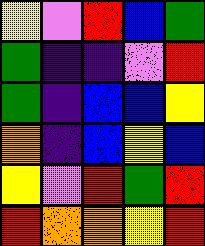[["yellow", "violet", "red", "blue", "green"], ["green", "indigo", "indigo", "violet", "red"], ["green", "indigo", "blue", "blue", "yellow"], ["orange", "indigo", "blue", "yellow", "blue"], ["yellow", "violet", "red", "green", "red"], ["red", "orange", "orange", "yellow", "red"]]